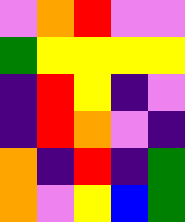[["violet", "orange", "red", "violet", "violet"], ["green", "yellow", "yellow", "yellow", "yellow"], ["indigo", "red", "yellow", "indigo", "violet"], ["indigo", "red", "orange", "violet", "indigo"], ["orange", "indigo", "red", "indigo", "green"], ["orange", "violet", "yellow", "blue", "green"]]